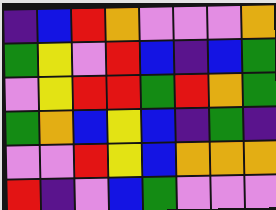[["indigo", "blue", "red", "orange", "violet", "violet", "violet", "orange"], ["green", "yellow", "violet", "red", "blue", "indigo", "blue", "green"], ["violet", "yellow", "red", "red", "green", "red", "orange", "green"], ["green", "orange", "blue", "yellow", "blue", "indigo", "green", "indigo"], ["violet", "violet", "red", "yellow", "blue", "orange", "orange", "orange"], ["red", "indigo", "violet", "blue", "green", "violet", "violet", "violet"]]